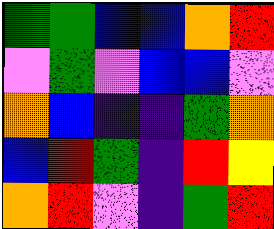[["green", "green", "blue", "blue", "orange", "red"], ["violet", "green", "violet", "blue", "blue", "violet"], ["orange", "blue", "indigo", "indigo", "green", "orange"], ["blue", "red", "green", "indigo", "red", "yellow"], ["orange", "red", "violet", "indigo", "green", "red"]]